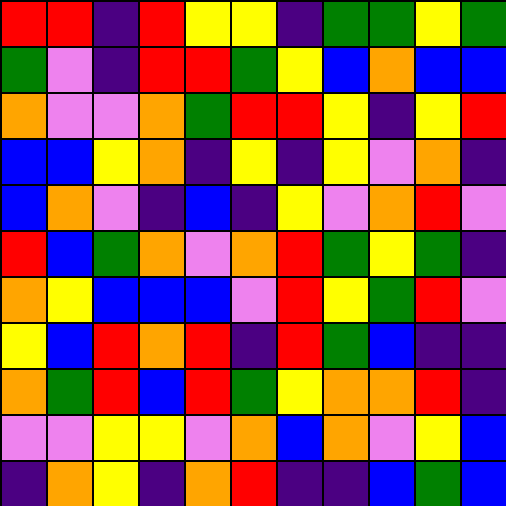[["red", "red", "indigo", "red", "yellow", "yellow", "indigo", "green", "green", "yellow", "green"], ["green", "violet", "indigo", "red", "red", "green", "yellow", "blue", "orange", "blue", "blue"], ["orange", "violet", "violet", "orange", "green", "red", "red", "yellow", "indigo", "yellow", "red"], ["blue", "blue", "yellow", "orange", "indigo", "yellow", "indigo", "yellow", "violet", "orange", "indigo"], ["blue", "orange", "violet", "indigo", "blue", "indigo", "yellow", "violet", "orange", "red", "violet"], ["red", "blue", "green", "orange", "violet", "orange", "red", "green", "yellow", "green", "indigo"], ["orange", "yellow", "blue", "blue", "blue", "violet", "red", "yellow", "green", "red", "violet"], ["yellow", "blue", "red", "orange", "red", "indigo", "red", "green", "blue", "indigo", "indigo"], ["orange", "green", "red", "blue", "red", "green", "yellow", "orange", "orange", "red", "indigo"], ["violet", "violet", "yellow", "yellow", "violet", "orange", "blue", "orange", "violet", "yellow", "blue"], ["indigo", "orange", "yellow", "indigo", "orange", "red", "indigo", "indigo", "blue", "green", "blue"]]